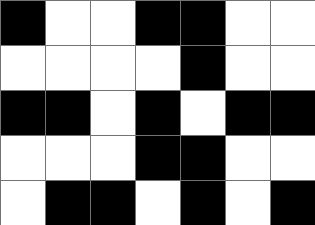[["black", "white", "white", "black", "black", "white", "white"], ["white", "white", "white", "white", "black", "white", "white"], ["black", "black", "white", "black", "white", "black", "black"], ["white", "white", "white", "black", "black", "white", "white"], ["white", "black", "black", "white", "black", "white", "black"]]